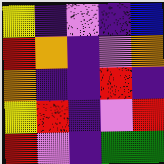[["yellow", "indigo", "violet", "indigo", "blue"], ["red", "orange", "indigo", "violet", "orange"], ["orange", "indigo", "indigo", "red", "indigo"], ["yellow", "red", "indigo", "violet", "red"], ["red", "violet", "indigo", "green", "green"]]